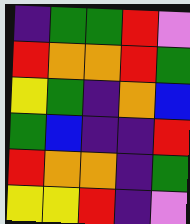[["indigo", "green", "green", "red", "violet"], ["red", "orange", "orange", "red", "green"], ["yellow", "green", "indigo", "orange", "blue"], ["green", "blue", "indigo", "indigo", "red"], ["red", "orange", "orange", "indigo", "green"], ["yellow", "yellow", "red", "indigo", "violet"]]